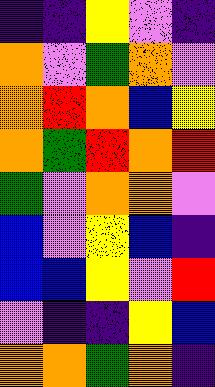[["indigo", "indigo", "yellow", "violet", "indigo"], ["orange", "violet", "green", "orange", "violet"], ["orange", "red", "orange", "blue", "yellow"], ["orange", "green", "red", "orange", "red"], ["green", "violet", "orange", "orange", "violet"], ["blue", "violet", "yellow", "blue", "indigo"], ["blue", "blue", "yellow", "violet", "red"], ["violet", "indigo", "indigo", "yellow", "blue"], ["orange", "orange", "green", "orange", "indigo"]]